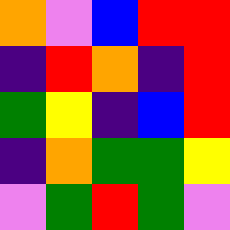[["orange", "violet", "blue", "red", "red"], ["indigo", "red", "orange", "indigo", "red"], ["green", "yellow", "indigo", "blue", "red"], ["indigo", "orange", "green", "green", "yellow"], ["violet", "green", "red", "green", "violet"]]